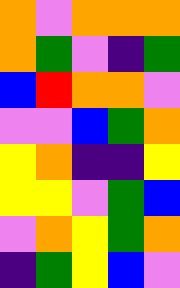[["orange", "violet", "orange", "orange", "orange"], ["orange", "green", "violet", "indigo", "green"], ["blue", "red", "orange", "orange", "violet"], ["violet", "violet", "blue", "green", "orange"], ["yellow", "orange", "indigo", "indigo", "yellow"], ["yellow", "yellow", "violet", "green", "blue"], ["violet", "orange", "yellow", "green", "orange"], ["indigo", "green", "yellow", "blue", "violet"]]